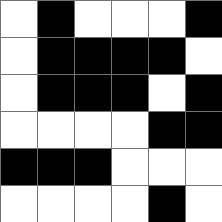[["white", "black", "white", "white", "white", "black"], ["white", "black", "black", "black", "black", "white"], ["white", "black", "black", "black", "white", "black"], ["white", "white", "white", "white", "black", "black"], ["black", "black", "black", "white", "white", "white"], ["white", "white", "white", "white", "black", "white"]]